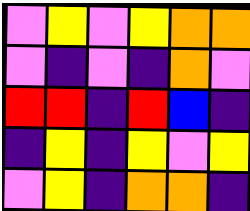[["violet", "yellow", "violet", "yellow", "orange", "orange"], ["violet", "indigo", "violet", "indigo", "orange", "violet"], ["red", "red", "indigo", "red", "blue", "indigo"], ["indigo", "yellow", "indigo", "yellow", "violet", "yellow"], ["violet", "yellow", "indigo", "orange", "orange", "indigo"]]